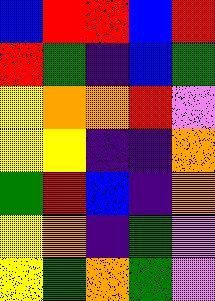[["blue", "red", "red", "blue", "red"], ["red", "green", "indigo", "blue", "green"], ["yellow", "orange", "orange", "red", "violet"], ["yellow", "yellow", "indigo", "indigo", "orange"], ["green", "red", "blue", "indigo", "orange"], ["yellow", "orange", "indigo", "green", "violet"], ["yellow", "green", "orange", "green", "violet"]]